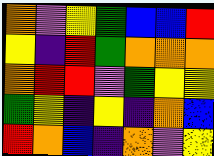[["orange", "violet", "yellow", "green", "blue", "blue", "red"], ["yellow", "indigo", "red", "green", "orange", "orange", "orange"], ["orange", "red", "red", "violet", "green", "yellow", "yellow"], ["green", "yellow", "indigo", "yellow", "indigo", "orange", "blue"], ["red", "orange", "blue", "indigo", "orange", "violet", "yellow"]]